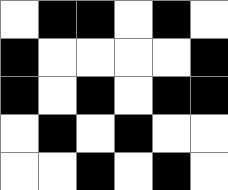[["white", "black", "black", "white", "black", "white"], ["black", "white", "white", "white", "white", "black"], ["black", "white", "black", "white", "black", "black"], ["white", "black", "white", "black", "white", "white"], ["white", "white", "black", "white", "black", "white"]]